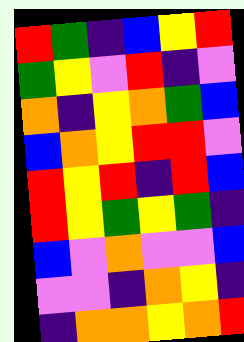[["red", "green", "indigo", "blue", "yellow", "red"], ["green", "yellow", "violet", "red", "indigo", "violet"], ["orange", "indigo", "yellow", "orange", "green", "blue"], ["blue", "orange", "yellow", "red", "red", "violet"], ["red", "yellow", "red", "indigo", "red", "blue"], ["red", "yellow", "green", "yellow", "green", "indigo"], ["blue", "violet", "orange", "violet", "violet", "blue"], ["violet", "violet", "indigo", "orange", "yellow", "indigo"], ["indigo", "orange", "orange", "yellow", "orange", "red"]]